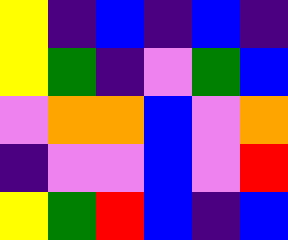[["yellow", "indigo", "blue", "indigo", "blue", "indigo"], ["yellow", "green", "indigo", "violet", "green", "blue"], ["violet", "orange", "orange", "blue", "violet", "orange"], ["indigo", "violet", "violet", "blue", "violet", "red"], ["yellow", "green", "red", "blue", "indigo", "blue"]]